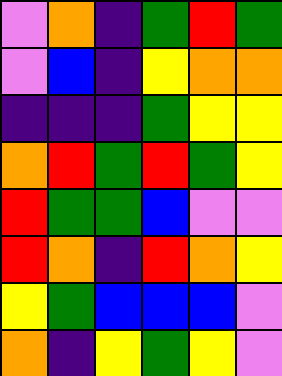[["violet", "orange", "indigo", "green", "red", "green"], ["violet", "blue", "indigo", "yellow", "orange", "orange"], ["indigo", "indigo", "indigo", "green", "yellow", "yellow"], ["orange", "red", "green", "red", "green", "yellow"], ["red", "green", "green", "blue", "violet", "violet"], ["red", "orange", "indigo", "red", "orange", "yellow"], ["yellow", "green", "blue", "blue", "blue", "violet"], ["orange", "indigo", "yellow", "green", "yellow", "violet"]]